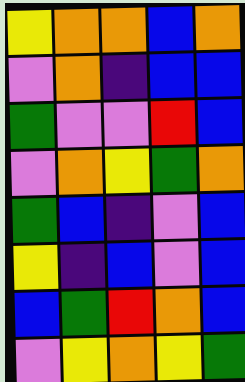[["yellow", "orange", "orange", "blue", "orange"], ["violet", "orange", "indigo", "blue", "blue"], ["green", "violet", "violet", "red", "blue"], ["violet", "orange", "yellow", "green", "orange"], ["green", "blue", "indigo", "violet", "blue"], ["yellow", "indigo", "blue", "violet", "blue"], ["blue", "green", "red", "orange", "blue"], ["violet", "yellow", "orange", "yellow", "green"]]